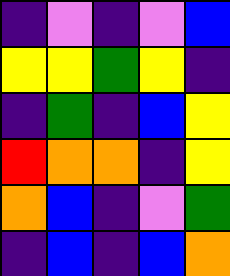[["indigo", "violet", "indigo", "violet", "blue"], ["yellow", "yellow", "green", "yellow", "indigo"], ["indigo", "green", "indigo", "blue", "yellow"], ["red", "orange", "orange", "indigo", "yellow"], ["orange", "blue", "indigo", "violet", "green"], ["indigo", "blue", "indigo", "blue", "orange"]]